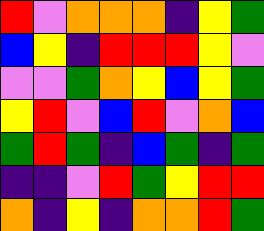[["red", "violet", "orange", "orange", "orange", "indigo", "yellow", "green"], ["blue", "yellow", "indigo", "red", "red", "red", "yellow", "violet"], ["violet", "violet", "green", "orange", "yellow", "blue", "yellow", "green"], ["yellow", "red", "violet", "blue", "red", "violet", "orange", "blue"], ["green", "red", "green", "indigo", "blue", "green", "indigo", "green"], ["indigo", "indigo", "violet", "red", "green", "yellow", "red", "red"], ["orange", "indigo", "yellow", "indigo", "orange", "orange", "red", "green"]]